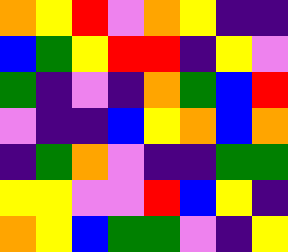[["orange", "yellow", "red", "violet", "orange", "yellow", "indigo", "indigo"], ["blue", "green", "yellow", "red", "red", "indigo", "yellow", "violet"], ["green", "indigo", "violet", "indigo", "orange", "green", "blue", "red"], ["violet", "indigo", "indigo", "blue", "yellow", "orange", "blue", "orange"], ["indigo", "green", "orange", "violet", "indigo", "indigo", "green", "green"], ["yellow", "yellow", "violet", "violet", "red", "blue", "yellow", "indigo"], ["orange", "yellow", "blue", "green", "green", "violet", "indigo", "yellow"]]